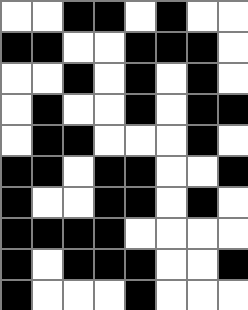[["white", "white", "black", "black", "white", "black", "white", "white"], ["black", "black", "white", "white", "black", "black", "black", "white"], ["white", "white", "black", "white", "black", "white", "black", "white"], ["white", "black", "white", "white", "black", "white", "black", "black"], ["white", "black", "black", "white", "white", "white", "black", "white"], ["black", "black", "white", "black", "black", "white", "white", "black"], ["black", "white", "white", "black", "black", "white", "black", "white"], ["black", "black", "black", "black", "white", "white", "white", "white"], ["black", "white", "black", "black", "black", "white", "white", "black"], ["black", "white", "white", "white", "black", "white", "white", "white"]]